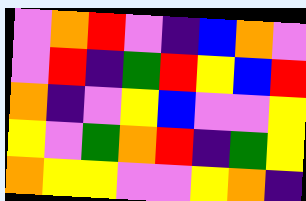[["violet", "orange", "red", "violet", "indigo", "blue", "orange", "violet"], ["violet", "red", "indigo", "green", "red", "yellow", "blue", "red"], ["orange", "indigo", "violet", "yellow", "blue", "violet", "violet", "yellow"], ["yellow", "violet", "green", "orange", "red", "indigo", "green", "yellow"], ["orange", "yellow", "yellow", "violet", "violet", "yellow", "orange", "indigo"]]